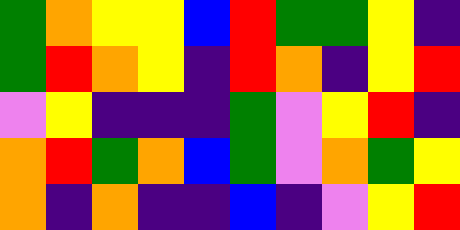[["green", "orange", "yellow", "yellow", "blue", "red", "green", "green", "yellow", "indigo"], ["green", "red", "orange", "yellow", "indigo", "red", "orange", "indigo", "yellow", "red"], ["violet", "yellow", "indigo", "indigo", "indigo", "green", "violet", "yellow", "red", "indigo"], ["orange", "red", "green", "orange", "blue", "green", "violet", "orange", "green", "yellow"], ["orange", "indigo", "orange", "indigo", "indigo", "blue", "indigo", "violet", "yellow", "red"]]